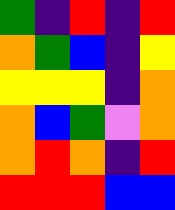[["green", "indigo", "red", "indigo", "red"], ["orange", "green", "blue", "indigo", "yellow"], ["yellow", "yellow", "yellow", "indigo", "orange"], ["orange", "blue", "green", "violet", "orange"], ["orange", "red", "orange", "indigo", "red"], ["red", "red", "red", "blue", "blue"]]